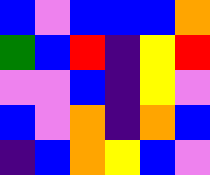[["blue", "violet", "blue", "blue", "blue", "orange"], ["green", "blue", "red", "indigo", "yellow", "red"], ["violet", "violet", "blue", "indigo", "yellow", "violet"], ["blue", "violet", "orange", "indigo", "orange", "blue"], ["indigo", "blue", "orange", "yellow", "blue", "violet"]]